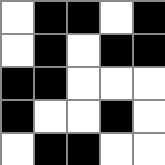[["white", "black", "black", "white", "black"], ["white", "black", "white", "black", "black"], ["black", "black", "white", "white", "white"], ["black", "white", "white", "black", "white"], ["white", "black", "black", "white", "white"]]